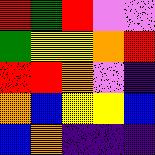[["red", "green", "red", "violet", "violet"], ["green", "yellow", "yellow", "orange", "red"], ["red", "red", "orange", "violet", "indigo"], ["orange", "blue", "yellow", "yellow", "blue"], ["blue", "orange", "indigo", "indigo", "indigo"]]